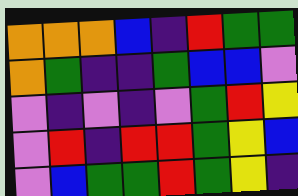[["orange", "orange", "orange", "blue", "indigo", "red", "green", "green"], ["orange", "green", "indigo", "indigo", "green", "blue", "blue", "violet"], ["violet", "indigo", "violet", "indigo", "violet", "green", "red", "yellow"], ["violet", "red", "indigo", "red", "red", "green", "yellow", "blue"], ["violet", "blue", "green", "green", "red", "green", "yellow", "indigo"]]